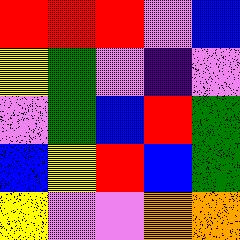[["red", "red", "red", "violet", "blue"], ["yellow", "green", "violet", "indigo", "violet"], ["violet", "green", "blue", "red", "green"], ["blue", "yellow", "red", "blue", "green"], ["yellow", "violet", "violet", "orange", "orange"]]